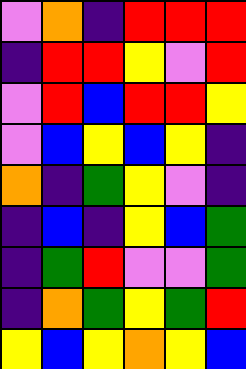[["violet", "orange", "indigo", "red", "red", "red"], ["indigo", "red", "red", "yellow", "violet", "red"], ["violet", "red", "blue", "red", "red", "yellow"], ["violet", "blue", "yellow", "blue", "yellow", "indigo"], ["orange", "indigo", "green", "yellow", "violet", "indigo"], ["indigo", "blue", "indigo", "yellow", "blue", "green"], ["indigo", "green", "red", "violet", "violet", "green"], ["indigo", "orange", "green", "yellow", "green", "red"], ["yellow", "blue", "yellow", "orange", "yellow", "blue"]]